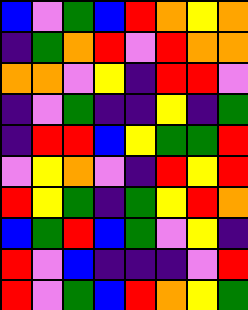[["blue", "violet", "green", "blue", "red", "orange", "yellow", "orange"], ["indigo", "green", "orange", "red", "violet", "red", "orange", "orange"], ["orange", "orange", "violet", "yellow", "indigo", "red", "red", "violet"], ["indigo", "violet", "green", "indigo", "indigo", "yellow", "indigo", "green"], ["indigo", "red", "red", "blue", "yellow", "green", "green", "red"], ["violet", "yellow", "orange", "violet", "indigo", "red", "yellow", "red"], ["red", "yellow", "green", "indigo", "green", "yellow", "red", "orange"], ["blue", "green", "red", "blue", "green", "violet", "yellow", "indigo"], ["red", "violet", "blue", "indigo", "indigo", "indigo", "violet", "red"], ["red", "violet", "green", "blue", "red", "orange", "yellow", "green"]]